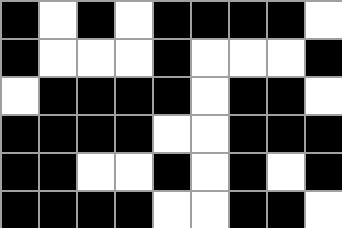[["black", "white", "black", "white", "black", "black", "black", "black", "white"], ["black", "white", "white", "white", "black", "white", "white", "white", "black"], ["white", "black", "black", "black", "black", "white", "black", "black", "white"], ["black", "black", "black", "black", "white", "white", "black", "black", "black"], ["black", "black", "white", "white", "black", "white", "black", "white", "black"], ["black", "black", "black", "black", "white", "white", "black", "black", "white"]]